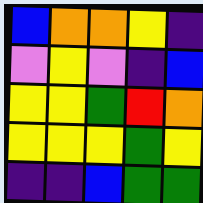[["blue", "orange", "orange", "yellow", "indigo"], ["violet", "yellow", "violet", "indigo", "blue"], ["yellow", "yellow", "green", "red", "orange"], ["yellow", "yellow", "yellow", "green", "yellow"], ["indigo", "indigo", "blue", "green", "green"]]